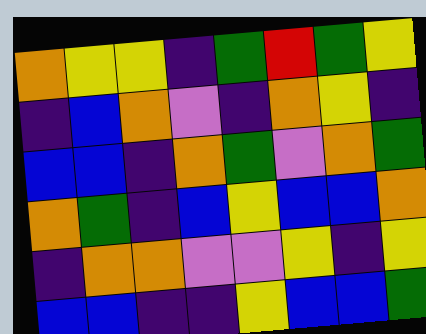[["orange", "yellow", "yellow", "indigo", "green", "red", "green", "yellow"], ["indigo", "blue", "orange", "violet", "indigo", "orange", "yellow", "indigo"], ["blue", "blue", "indigo", "orange", "green", "violet", "orange", "green"], ["orange", "green", "indigo", "blue", "yellow", "blue", "blue", "orange"], ["indigo", "orange", "orange", "violet", "violet", "yellow", "indigo", "yellow"], ["blue", "blue", "indigo", "indigo", "yellow", "blue", "blue", "green"]]